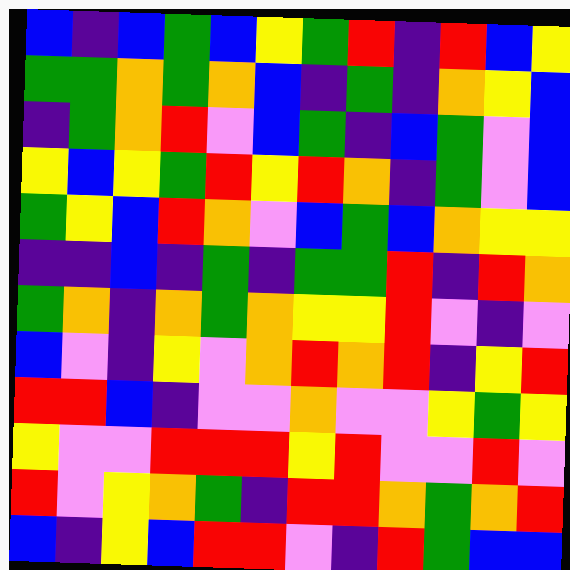[["blue", "indigo", "blue", "green", "blue", "yellow", "green", "red", "indigo", "red", "blue", "yellow"], ["green", "green", "orange", "green", "orange", "blue", "indigo", "green", "indigo", "orange", "yellow", "blue"], ["indigo", "green", "orange", "red", "violet", "blue", "green", "indigo", "blue", "green", "violet", "blue"], ["yellow", "blue", "yellow", "green", "red", "yellow", "red", "orange", "indigo", "green", "violet", "blue"], ["green", "yellow", "blue", "red", "orange", "violet", "blue", "green", "blue", "orange", "yellow", "yellow"], ["indigo", "indigo", "blue", "indigo", "green", "indigo", "green", "green", "red", "indigo", "red", "orange"], ["green", "orange", "indigo", "orange", "green", "orange", "yellow", "yellow", "red", "violet", "indigo", "violet"], ["blue", "violet", "indigo", "yellow", "violet", "orange", "red", "orange", "red", "indigo", "yellow", "red"], ["red", "red", "blue", "indigo", "violet", "violet", "orange", "violet", "violet", "yellow", "green", "yellow"], ["yellow", "violet", "violet", "red", "red", "red", "yellow", "red", "violet", "violet", "red", "violet"], ["red", "violet", "yellow", "orange", "green", "indigo", "red", "red", "orange", "green", "orange", "red"], ["blue", "indigo", "yellow", "blue", "red", "red", "violet", "indigo", "red", "green", "blue", "blue"]]